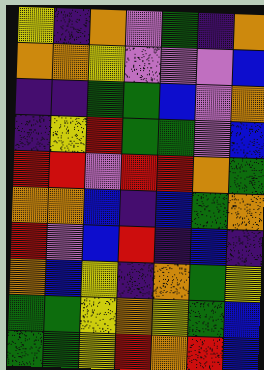[["yellow", "indigo", "orange", "violet", "green", "indigo", "orange"], ["orange", "orange", "yellow", "violet", "violet", "violet", "blue"], ["indigo", "indigo", "green", "green", "blue", "violet", "orange"], ["indigo", "yellow", "red", "green", "green", "violet", "blue"], ["red", "red", "violet", "red", "red", "orange", "green"], ["orange", "orange", "blue", "indigo", "blue", "green", "orange"], ["red", "violet", "blue", "red", "indigo", "blue", "indigo"], ["orange", "blue", "yellow", "indigo", "orange", "green", "yellow"], ["green", "green", "yellow", "orange", "yellow", "green", "blue"], ["green", "green", "yellow", "red", "orange", "red", "blue"]]